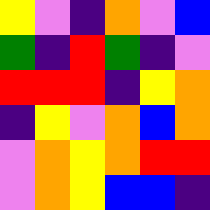[["yellow", "violet", "indigo", "orange", "violet", "blue"], ["green", "indigo", "red", "green", "indigo", "violet"], ["red", "red", "red", "indigo", "yellow", "orange"], ["indigo", "yellow", "violet", "orange", "blue", "orange"], ["violet", "orange", "yellow", "orange", "red", "red"], ["violet", "orange", "yellow", "blue", "blue", "indigo"]]